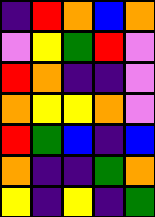[["indigo", "red", "orange", "blue", "orange"], ["violet", "yellow", "green", "red", "violet"], ["red", "orange", "indigo", "indigo", "violet"], ["orange", "yellow", "yellow", "orange", "violet"], ["red", "green", "blue", "indigo", "blue"], ["orange", "indigo", "indigo", "green", "orange"], ["yellow", "indigo", "yellow", "indigo", "green"]]